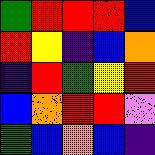[["green", "red", "red", "red", "blue"], ["red", "yellow", "indigo", "blue", "orange"], ["indigo", "red", "green", "yellow", "red"], ["blue", "orange", "red", "red", "violet"], ["green", "blue", "orange", "blue", "indigo"]]